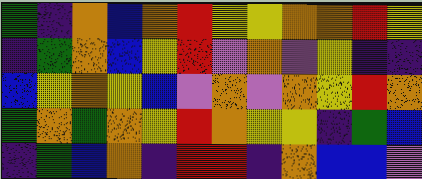[["green", "indigo", "orange", "blue", "orange", "red", "yellow", "yellow", "orange", "orange", "red", "yellow"], ["indigo", "green", "orange", "blue", "yellow", "red", "violet", "orange", "violet", "yellow", "indigo", "indigo"], ["blue", "yellow", "orange", "yellow", "blue", "violet", "orange", "violet", "orange", "yellow", "red", "orange"], ["green", "orange", "green", "orange", "yellow", "red", "orange", "yellow", "yellow", "indigo", "green", "blue"], ["indigo", "green", "blue", "orange", "indigo", "red", "red", "indigo", "orange", "blue", "blue", "violet"]]